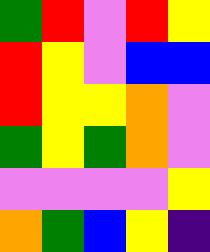[["green", "red", "violet", "red", "yellow"], ["red", "yellow", "violet", "blue", "blue"], ["red", "yellow", "yellow", "orange", "violet"], ["green", "yellow", "green", "orange", "violet"], ["violet", "violet", "violet", "violet", "yellow"], ["orange", "green", "blue", "yellow", "indigo"]]